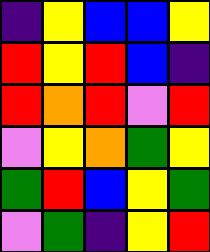[["indigo", "yellow", "blue", "blue", "yellow"], ["red", "yellow", "red", "blue", "indigo"], ["red", "orange", "red", "violet", "red"], ["violet", "yellow", "orange", "green", "yellow"], ["green", "red", "blue", "yellow", "green"], ["violet", "green", "indigo", "yellow", "red"]]